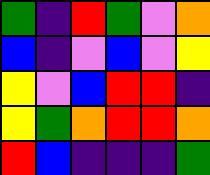[["green", "indigo", "red", "green", "violet", "orange"], ["blue", "indigo", "violet", "blue", "violet", "yellow"], ["yellow", "violet", "blue", "red", "red", "indigo"], ["yellow", "green", "orange", "red", "red", "orange"], ["red", "blue", "indigo", "indigo", "indigo", "green"]]